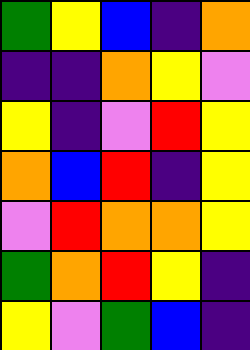[["green", "yellow", "blue", "indigo", "orange"], ["indigo", "indigo", "orange", "yellow", "violet"], ["yellow", "indigo", "violet", "red", "yellow"], ["orange", "blue", "red", "indigo", "yellow"], ["violet", "red", "orange", "orange", "yellow"], ["green", "orange", "red", "yellow", "indigo"], ["yellow", "violet", "green", "blue", "indigo"]]